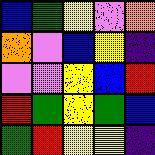[["blue", "green", "yellow", "violet", "orange"], ["orange", "violet", "blue", "yellow", "indigo"], ["violet", "violet", "yellow", "blue", "red"], ["red", "green", "yellow", "green", "blue"], ["green", "red", "yellow", "yellow", "indigo"]]